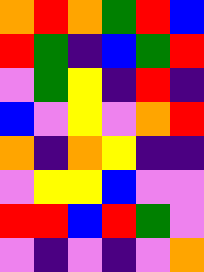[["orange", "red", "orange", "green", "red", "blue"], ["red", "green", "indigo", "blue", "green", "red"], ["violet", "green", "yellow", "indigo", "red", "indigo"], ["blue", "violet", "yellow", "violet", "orange", "red"], ["orange", "indigo", "orange", "yellow", "indigo", "indigo"], ["violet", "yellow", "yellow", "blue", "violet", "violet"], ["red", "red", "blue", "red", "green", "violet"], ["violet", "indigo", "violet", "indigo", "violet", "orange"]]